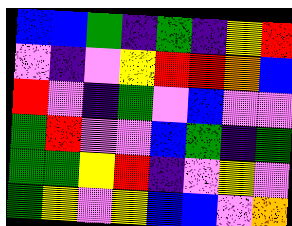[["blue", "blue", "green", "indigo", "green", "indigo", "yellow", "red"], ["violet", "indigo", "violet", "yellow", "red", "red", "orange", "blue"], ["red", "violet", "indigo", "green", "violet", "blue", "violet", "violet"], ["green", "red", "violet", "violet", "blue", "green", "indigo", "green"], ["green", "green", "yellow", "red", "indigo", "violet", "yellow", "violet"], ["green", "yellow", "violet", "yellow", "blue", "blue", "violet", "orange"]]